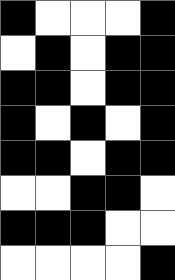[["black", "white", "white", "white", "black"], ["white", "black", "white", "black", "black"], ["black", "black", "white", "black", "black"], ["black", "white", "black", "white", "black"], ["black", "black", "white", "black", "black"], ["white", "white", "black", "black", "white"], ["black", "black", "black", "white", "white"], ["white", "white", "white", "white", "black"]]